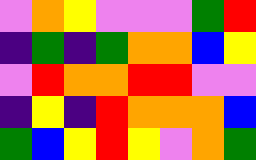[["violet", "orange", "yellow", "violet", "violet", "violet", "green", "red"], ["indigo", "green", "indigo", "green", "orange", "orange", "blue", "yellow"], ["violet", "red", "orange", "orange", "red", "red", "violet", "violet"], ["indigo", "yellow", "indigo", "red", "orange", "orange", "orange", "blue"], ["green", "blue", "yellow", "red", "yellow", "violet", "orange", "green"]]